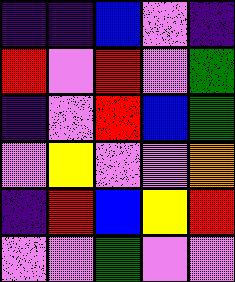[["indigo", "indigo", "blue", "violet", "indigo"], ["red", "violet", "red", "violet", "green"], ["indigo", "violet", "red", "blue", "green"], ["violet", "yellow", "violet", "violet", "orange"], ["indigo", "red", "blue", "yellow", "red"], ["violet", "violet", "green", "violet", "violet"]]